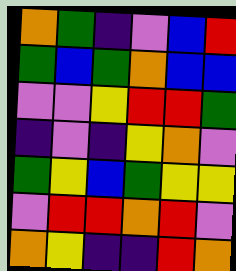[["orange", "green", "indigo", "violet", "blue", "red"], ["green", "blue", "green", "orange", "blue", "blue"], ["violet", "violet", "yellow", "red", "red", "green"], ["indigo", "violet", "indigo", "yellow", "orange", "violet"], ["green", "yellow", "blue", "green", "yellow", "yellow"], ["violet", "red", "red", "orange", "red", "violet"], ["orange", "yellow", "indigo", "indigo", "red", "orange"]]